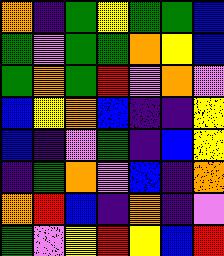[["orange", "indigo", "green", "yellow", "green", "green", "blue"], ["green", "violet", "green", "green", "orange", "yellow", "blue"], ["green", "orange", "green", "red", "violet", "orange", "violet"], ["blue", "yellow", "orange", "blue", "indigo", "indigo", "yellow"], ["blue", "indigo", "violet", "green", "indigo", "blue", "yellow"], ["indigo", "green", "orange", "violet", "blue", "indigo", "orange"], ["orange", "red", "blue", "indigo", "orange", "indigo", "violet"], ["green", "violet", "yellow", "red", "yellow", "blue", "red"]]